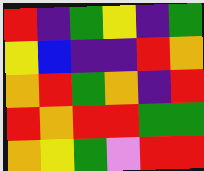[["red", "indigo", "green", "yellow", "indigo", "green"], ["yellow", "blue", "indigo", "indigo", "red", "orange"], ["orange", "red", "green", "orange", "indigo", "red"], ["red", "orange", "red", "red", "green", "green"], ["orange", "yellow", "green", "violet", "red", "red"]]